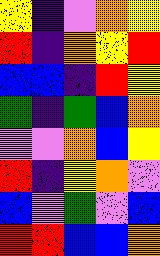[["yellow", "indigo", "violet", "orange", "yellow"], ["red", "indigo", "orange", "yellow", "red"], ["blue", "blue", "indigo", "red", "yellow"], ["green", "indigo", "green", "blue", "orange"], ["violet", "violet", "orange", "blue", "yellow"], ["red", "indigo", "yellow", "orange", "violet"], ["blue", "violet", "green", "violet", "blue"], ["red", "red", "blue", "blue", "orange"]]